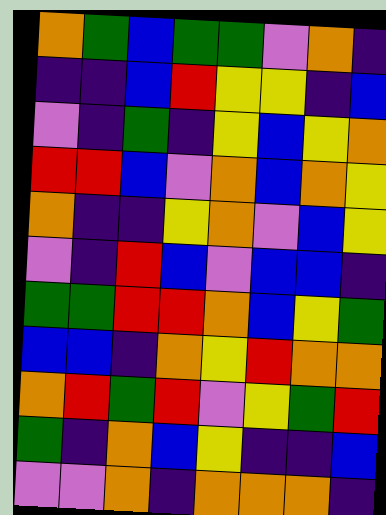[["orange", "green", "blue", "green", "green", "violet", "orange", "indigo"], ["indigo", "indigo", "blue", "red", "yellow", "yellow", "indigo", "blue"], ["violet", "indigo", "green", "indigo", "yellow", "blue", "yellow", "orange"], ["red", "red", "blue", "violet", "orange", "blue", "orange", "yellow"], ["orange", "indigo", "indigo", "yellow", "orange", "violet", "blue", "yellow"], ["violet", "indigo", "red", "blue", "violet", "blue", "blue", "indigo"], ["green", "green", "red", "red", "orange", "blue", "yellow", "green"], ["blue", "blue", "indigo", "orange", "yellow", "red", "orange", "orange"], ["orange", "red", "green", "red", "violet", "yellow", "green", "red"], ["green", "indigo", "orange", "blue", "yellow", "indigo", "indigo", "blue"], ["violet", "violet", "orange", "indigo", "orange", "orange", "orange", "indigo"]]